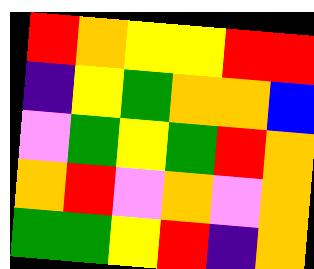[["red", "orange", "yellow", "yellow", "red", "red"], ["indigo", "yellow", "green", "orange", "orange", "blue"], ["violet", "green", "yellow", "green", "red", "orange"], ["orange", "red", "violet", "orange", "violet", "orange"], ["green", "green", "yellow", "red", "indigo", "orange"]]